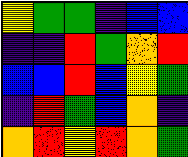[["yellow", "green", "green", "indigo", "blue", "blue"], ["indigo", "indigo", "red", "green", "orange", "red"], ["blue", "blue", "red", "blue", "yellow", "green"], ["indigo", "red", "green", "blue", "orange", "indigo"], ["orange", "red", "yellow", "red", "orange", "green"]]